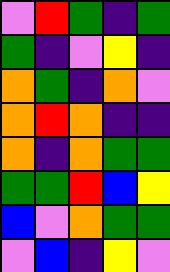[["violet", "red", "green", "indigo", "green"], ["green", "indigo", "violet", "yellow", "indigo"], ["orange", "green", "indigo", "orange", "violet"], ["orange", "red", "orange", "indigo", "indigo"], ["orange", "indigo", "orange", "green", "green"], ["green", "green", "red", "blue", "yellow"], ["blue", "violet", "orange", "green", "green"], ["violet", "blue", "indigo", "yellow", "violet"]]